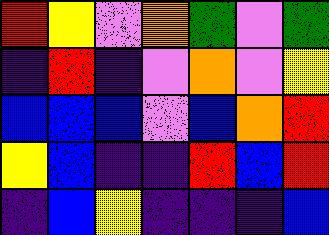[["red", "yellow", "violet", "orange", "green", "violet", "green"], ["indigo", "red", "indigo", "violet", "orange", "violet", "yellow"], ["blue", "blue", "blue", "violet", "blue", "orange", "red"], ["yellow", "blue", "indigo", "indigo", "red", "blue", "red"], ["indigo", "blue", "yellow", "indigo", "indigo", "indigo", "blue"]]